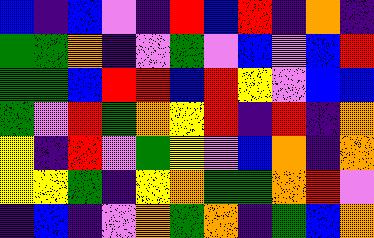[["blue", "indigo", "blue", "violet", "indigo", "red", "blue", "red", "indigo", "orange", "indigo"], ["green", "green", "orange", "indigo", "violet", "green", "violet", "blue", "violet", "blue", "red"], ["green", "green", "blue", "red", "red", "blue", "red", "yellow", "violet", "blue", "blue"], ["green", "violet", "red", "green", "orange", "yellow", "red", "indigo", "red", "indigo", "orange"], ["yellow", "indigo", "red", "violet", "green", "yellow", "violet", "blue", "orange", "indigo", "orange"], ["yellow", "yellow", "green", "indigo", "yellow", "orange", "green", "green", "orange", "red", "violet"], ["indigo", "blue", "indigo", "violet", "orange", "green", "orange", "indigo", "green", "blue", "orange"]]